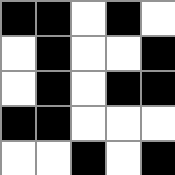[["black", "black", "white", "black", "white"], ["white", "black", "white", "white", "black"], ["white", "black", "white", "black", "black"], ["black", "black", "white", "white", "white"], ["white", "white", "black", "white", "black"]]